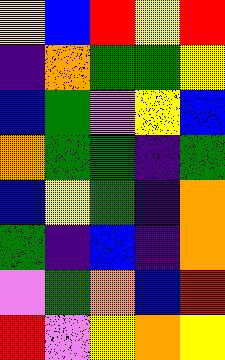[["yellow", "blue", "red", "yellow", "red"], ["indigo", "orange", "green", "green", "yellow"], ["blue", "green", "violet", "yellow", "blue"], ["orange", "green", "green", "indigo", "green"], ["blue", "yellow", "green", "indigo", "orange"], ["green", "indigo", "blue", "indigo", "orange"], ["violet", "green", "orange", "blue", "red"], ["red", "violet", "yellow", "orange", "yellow"]]